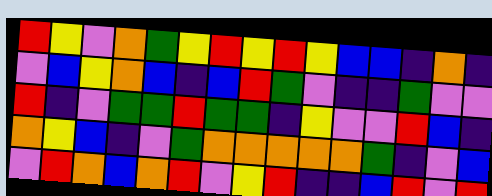[["red", "yellow", "violet", "orange", "green", "yellow", "red", "yellow", "red", "yellow", "blue", "blue", "indigo", "orange", "indigo"], ["violet", "blue", "yellow", "orange", "blue", "indigo", "blue", "red", "green", "violet", "indigo", "indigo", "green", "violet", "violet"], ["red", "indigo", "violet", "green", "green", "red", "green", "green", "indigo", "yellow", "violet", "violet", "red", "blue", "indigo"], ["orange", "yellow", "blue", "indigo", "violet", "green", "orange", "orange", "orange", "orange", "orange", "green", "indigo", "violet", "blue"], ["violet", "red", "orange", "blue", "orange", "red", "violet", "yellow", "red", "indigo", "indigo", "blue", "red", "violet", "red"]]